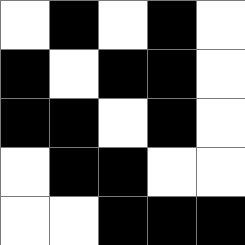[["white", "black", "white", "black", "white"], ["black", "white", "black", "black", "white"], ["black", "black", "white", "black", "white"], ["white", "black", "black", "white", "white"], ["white", "white", "black", "black", "black"]]